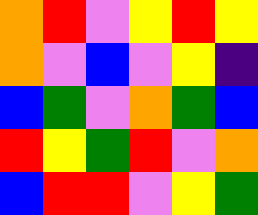[["orange", "red", "violet", "yellow", "red", "yellow"], ["orange", "violet", "blue", "violet", "yellow", "indigo"], ["blue", "green", "violet", "orange", "green", "blue"], ["red", "yellow", "green", "red", "violet", "orange"], ["blue", "red", "red", "violet", "yellow", "green"]]